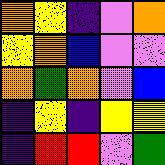[["orange", "yellow", "indigo", "violet", "orange"], ["yellow", "orange", "blue", "violet", "violet"], ["orange", "green", "orange", "violet", "blue"], ["indigo", "yellow", "indigo", "yellow", "yellow"], ["indigo", "red", "red", "violet", "green"]]